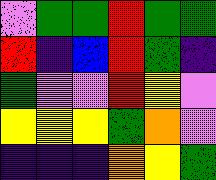[["violet", "green", "green", "red", "green", "green"], ["red", "indigo", "blue", "red", "green", "indigo"], ["green", "violet", "violet", "red", "yellow", "violet"], ["yellow", "yellow", "yellow", "green", "orange", "violet"], ["indigo", "indigo", "indigo", "orange", "yellow", "green"]]